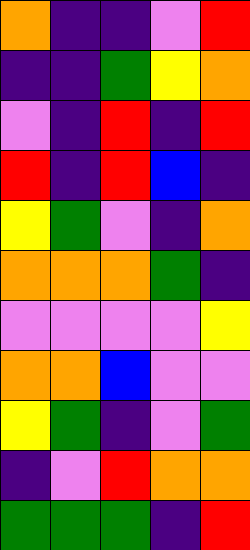[["orange", "indigo", "indigo", "violet", "red"], ["indigo", "indigo", "green", "yellow", "orange"], ["violet", "indigo", "red", "indigo", "red"], ["red", "indigo", "red", "blue", "indigo"], ["yellow", "green", "violet", "indigo", "orange"], ["orange", "orange", "orange", "green", "indigo"], ["violet", "violet", "violet", "violet", "yellow"], ["orange", "orange", "blue", "violet", "violet"], ["yellow", "green", "indigo", "violet", "green"], ["indigo", "violet", "red", "orange", "orange"], ["green", "green", "green", "indigo", "red"]]